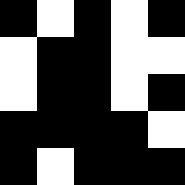[["black", "white", "black", "white", "black"], ["white", "black", "black", "white", "white"], ["white", "black", "black", "white", "black"], ["black", "black", "black", "black", "white"], ["black", "white", "black", "black", "black"]]